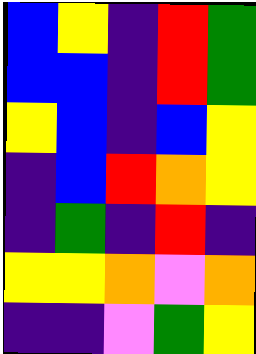[["blue", "yellow", "indigo", "red", "green"], ["blue", "blue", "indigo", "red", "green"], ["yellow", "blue", "indigo", "blue", "yellow"], ["indigo", "blue", "red", "orange", "yellow"], ["indigo", "green", "indigo", "red", "indigo"], ["yellow", "yellow", "orange", "violet", "orange"], ["indigo", "indigo", "violet", "green", "yellow"]]